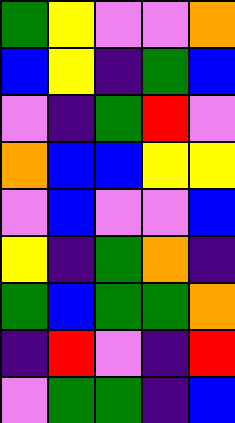[["green", "yellow", "violet", "violet", "orange"], ["blue", "yellow", "indigo", "green", "blue"], ["violet", "indigo", "green", "red", "violet"], ["orange", "blue", "blue", "yellow", "yellow"], ["violet", "blue", "violet", "violet", "blue"], ["yellow", "indigo", "green", "orange", "indigo"], ["green", "blue", "green", "green", "orange"], ["indigo", "red", "violet", "indigo", "red"], ["violet", "green", "green", "indigo", "blue"]]